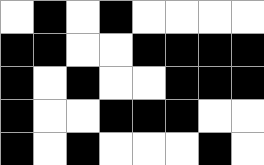[["white", "black", "white", "black", "white", "white", "white", "white"], ["black", "black", "white", "white", "black", "black", "black", "black"], ["black", "white", "black", "white", "white", "black", "black", "black"], ["black", "white", "white", "black", "black", "black", "white", "white"], ["black", "white", "black", "white", "white", "white", "black", "white"]]